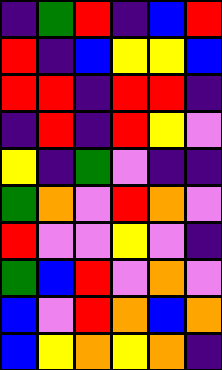[["indigo", "green", "red", "indigo", "blue", "red"], ["red", "indigo", "blue", "yellow", "yellow", "blue"], ["red", "red", "indigo", "red", "red", "indigo"], ["indigo", "red", "indigo", "red", "yellow", "violet"], ["yellow", "indigo", "green", "violet", "indigo", "indigo"], ["green", "orange", "violet", "red", "orange", "violet"], ["red", "violet", "violet", "yellow", "violet", "indigo"], ["green", "blue", "red", "violet", "orange", "violet"], ["blue", "violet", "red", "orange", "blue", "orange"], ["blue", "yellow", "orange", "yellow", "orange", "indigo"]]